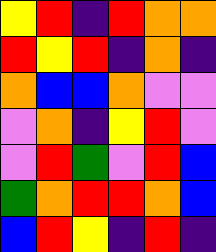[["yellow", "red", "indigo", "red", "orange", "orange"], ["red", "yellow", "red", "indigo", "orange", "indigo"], ["orange", "blue", "blue", "orange", "violet", "violet"], ["violet", "orange", "indigo", "yellow", "red", "violet"], ["violet", "red", "green", "violet", "red", "blue"], ["green", "orange", "red", "red", "orange", "blue"], ["blue", "red", "yellow", "indigo", "red", "indigo"]]